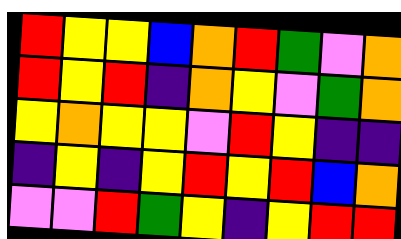[["red", "yellow", "yellow", "blue", "orange", "red", "green", "violet", "orange"], ["red", "yellow", "red", "indigo", "orange", "yellow", "violet", "green", "orange"], ["yellow", "orange", "yellow", "yellow", "violet", "red", "yellow", "indigo", "indigo"], ["indigo", "yellow", "indigo", "yellow", "red", "yellow", "red", "blue", "orange"], ["violet", "violet", "red", "green", "yellow", "indigo", "yellow", "red", "red"]]